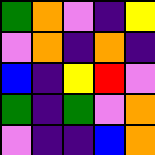[["green", "orange", "violet", "indigo", "yellow"], ["violet", "orange", "indigo", "orange", "indigo"], ["blue", "indigo", "yellow", "red", "violet"], ["green", "indigo", "green", "violet", "orange"], ["violet", "indigo", "indigo", "blue", "orange"]]